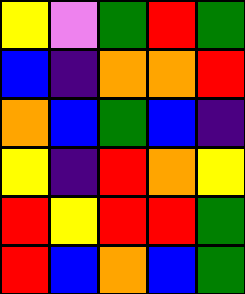[["yellow", "violet", "green", "red", "green"], ["blue", "indigo", "orange", "orange", "red"], ["orange", "blue", "green", "blue", "indigo"], ["yellow", "indigo", "red", "orange", "yellow"], ["red", "yellow", "red", "red", "green"], ["red", "blue", "orange", "blue", "green"]]